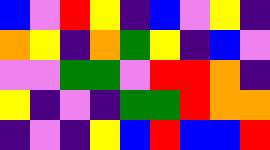[["blue", "violet", "red", "yellow", "indigo", "blue", "violet", "yellow", "indigo"], ["orange", "yellow", "indigo", "orange", "green", "yellow", "indigo", "blue", "violet"], ["violet", "violet", "green", "green", "violet", "red", "red", "orange", "indigo"], ["yellow", "indigo", "violet", "indigo", "green", "green", "red", "orange", "orange"], ["indigo", "violet", "indigo", "yellow", "blue", "red", "blue", "blue", "red"]]